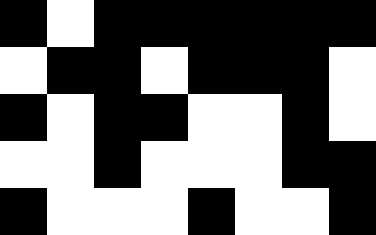[["black", "white", "black", "black", "black", "black", "black", "black"], ["white", "black", "black", "white", "black", "black", "black", "white"], ["black", "white", "black", "black", "white", "white", "black", "white"], ["white", "white", "black", "white", "white", "white", "black", "black"], ["black", "white", "white", "white", "black", "white", "white", "black"]]